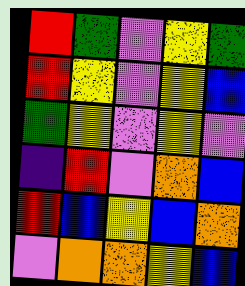[["red", "green", "violet", "yellow", "green"], ["red", "yellow", "violet", "yellow", "blue"], ["green", "yellow", "violet", "yellow", "violet"], ["indigo", "red", "violet", "orange", "blue"], ["red", "blue", "yellow", "blue", "orange"], ["violet", "orange", "orange", "yellow", "blue"]]